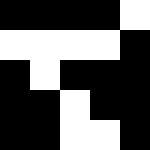[["black", "black", "black", "black", "white"], ["white", "white", "white", "white", "black"], ["black", "white", "black", "black", "black"], ["black", "black", "white", "black", "black"], ["black", "black", "white", "white", "black"]]